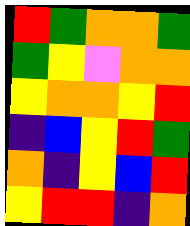[["red", "green", "orange", "orange", "green"], ["green", "yellow", "violet", "orange", "orange"], ["yellow", "orange", "orange", "yellow", "red"], ["indigo", "blue", "yellow", "red", "green"], ["orange", "indigo", "yellow", "blue", "red"], ["yellow", "red", "red", "indigo", "orange"]]